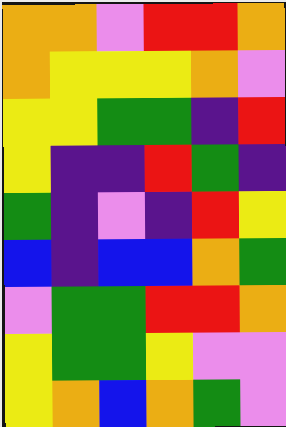[["orange", "orange", "violet", "red", "red", "orange"], ["orange", "yellow", "yellow", "yellow", "orange", "violet"], ["yellow", "yellow", "green", "green", "indigo", "red"], ["yellow", "indigo", "indigo", "red", "green", "indigo"], ["green", "indigo", "violet", "indigo", "red", "yellow"], ["blue", "indigo", "blue", "blue", "orange", "green"], ["violet", "green", "green", "red", "red", "orange"], ["yellow", "green", "green", "yellow", "violet", "violet"], ["yellow", "orange", "blue", "orange", "green", "violet"]]